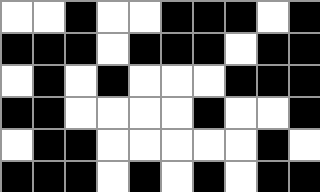[["white", "white", "black", "white", "white", "black", "black", "black", "white", "black"], ["black", "black", "black", "white", "black", "black", "black", "white", "black", "black"], ["white", "black", "white", "black", "white", "white", "white", "black", "black", "black"], ["black", "black", "white", "white", "white", "white", "black", "white", "white", "black"], ["white", "black", "black", "white", "white", "white", "white", "white", "black", "white"], ["black", "black", "black", "white", "black", "white", "black", "white", "black", "black"]]